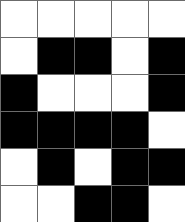[["white", "white", "white", "white", "white"], ["white", "black", "black", "white", "black"], ["black", "white", "white", "white", "black"], ["black", "black", "black", "black", "white"], ["white", "black", "white", "black", "black"], ["white", "white", "black", "black", "white"]]